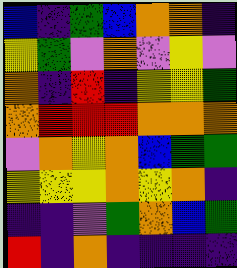[["blue", "indigo", "green", "blue", "orange", "orange", "indigo"], ["yellow", "green", "violet", "orange", "violet", "yellow", "violet"], ["orange", "indigo", "red", "indigo", "yellow", "yellow", "green"], ["orange", "red", "red", "red", "orange", "orange", "orange"], ["violet", "orange", "yellow", "orange", "blue", "green", "green"], ["yellow", "yellow", "yellow", "orange", "yellow", "orange", "indigo"], ["indigo", "indigo", "violet", "green", "orange", "blue", "green"], ["red", "indigo", "orange", "indigo", "indigo", "indigo", "indigo"]]